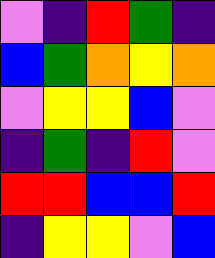[["violet", "indigo", "red", "green", "indigo"], ["blue", "green", "orange", "yellow", "orange"], ["violet", "yellow", "yellow", "blue", "violet"], ["indigo", "green", "indigo", "red", "violet"], ["red", "red", "blue", "blue", "red"], ["indigo", "yellow", "yellow", "violet", "blue"]]